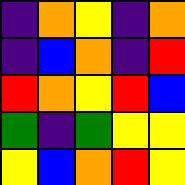[["indigo", "orange", "yellow", "indigo", "orange"], ["indigo", "blue", "orange", "indigo", "red"], ["red", "orange", "yellow", "red", "blue"], ["green", "indigo", "green", "yellow", "yellow"], ["yellow", "blue", "orange", "red", "yellow"]]